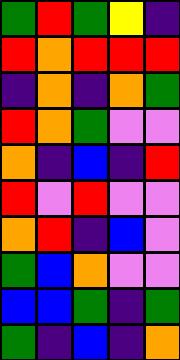[["green", "red", "green", "yellow", "indigo"], ["red", "orange", "red", "red", "red"], ["indigo", "orange", "indigo", "orange", "green"], ["red", "orange", "green", "violet", "violet"], ["orange", "indigo", "blue", "indigo", "red"], ["red", "violet", "red", "violet", "violet"], ["orange", "red", "indigo", "blue", "violet"], ["green", "blue", "orange", "violet", "violet"], ["blue", "blue", "green", "indigo", "green"], ["green", "indigo", "blue", "indigo", "orange"]]